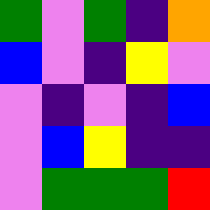[["green", "violet", "green", "indigo", "orange"], ["blue", "violet", "indigo", "yellow", "violet"], ["violet", "indigo", "violet", "indigo", "blue"], ["violet", "blue", "yellow", "indigo", "indigo"], ["violet", "green", "green", "green", "red"]]